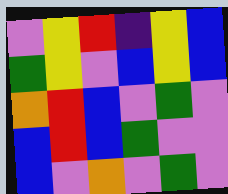[["violet", "yellow", "red", "indigo", "yellow", "blue"], ["green", "yellow", "violet", "blue", "yellow", "blue"], ["orange", "red", "blue", "violet", "green", "violet"], ["blue", "red", "blue", "green", "violet", "violet"], ["blue", "violet", "orange", "violet", "green", "violet"]]